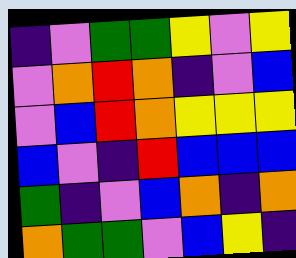[["indigo", "violet", "green", "green", "yellow", "violet", "yellow"], ["violet", "orange", "red", "orange", "indigo", "violet", "blue"], ["violet", "blue", "red", "orange", "yellow", "yellow", "yellow"], ["blue", "violet", "indigo", "red", "blue", "blue", "blue"], ["green", "indigo", "violet", "blue", "orange", "indigo", "orange"], ["orange", "green", "green", "violet", "blue", "yellow", "indigo"]]